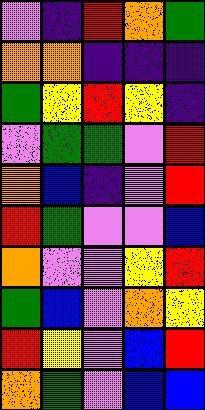[["violet", "indigo", "red", "orange", "green"], ["orange", "orange", "indigo", "indigo", "indigo"], ["green", "yellow", "red", "yellow", "indigo"], ["violet", "green", "green", "violet", "red"], ["orange", "blue", "indigo", "violet", "red"], ["red", "green", "violet", "violet", "blue"], ["orange", "violet", "violet", "yellow", "red"], ["green", "blue", "violet", "orange", "yellow"], ["red", "yellow", "violet", "blue", "red"], ["orange", "green", "violet", "blue", "blue"]]